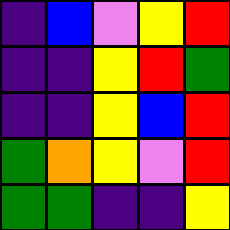[["indigo", "blue", "violet", "yellow", "red"], ["indigo", "indigo", "yellow", "red", "green"], ["indigo", "indigo", "yellow", "blue", "red"], ["green", "orange", "yellow", "violet", "red"], ["green", "green", "indigo", "indigo", "yellow"]]